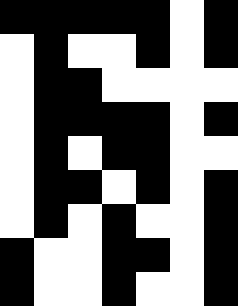[["black", "black", "black", "black", "black", "white", "black"], ["white", "black", "white", "white", "black", "white", "black"], ["white", "black", "black", "white", "white", "white", "white"], ["white", "black", "black", "black", "black", "white", "black"], ["white", "black", "white", "black", "black", "white", "white"], ["white", "black", "black", "white", "black", "white", "black"], ["white", "black", "white", "black", "white", "white", "black"], ["black", "white", "white", "black", "black", "white", "black"], ["black", "white", "white", "black", "white", "white", "black"]]